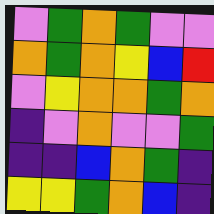[["violet", "green", "orange", "green", "violet", "violet"], ["orange", "green", "orange", "yellow", "blue", "red"], ["violet", "yellow", "orange", "orange", "green", "orange"], ["indigo", "violet", "orange", "violet", "violet", "green"], ["indigo", "indigo", "blue", "orange", "green", "indigo"], ["yellow", "yellow", "green", "orange", "blue", "indigo"]]